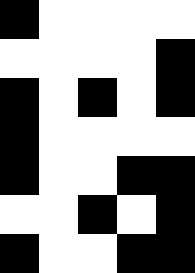[["black", "white", "white", "white", "white"], ["white", "white", "white", "white", "black"], ["black", "white", "black", "white", "black"], ["black", "white", "white", "white", "white"], ["black", "white", "white", "black", "black"], ["white", "white", "black", "white", "black"], ["black", "white", "white", "black", "black"]]